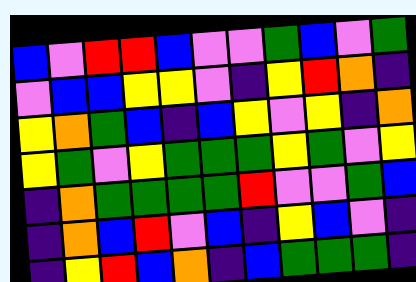[["blue", "violet", "red", "red", "blue", "violet", "violet", "green", "blue", "violet", "green"], ["violet", "blue", "blue", "yellow", "yellow", "violet", "indigo", "yellow", "red", "orange", "indigo"], ["yellow", "orange", "green", "blue", "indigo", "blue", "yellow", "violet", "yellow", "indigo", "orange"], ["yellow", "green", "violet", "yellow", "green", "green", "green", "yellow", "green", "violet", "yellow"], ["indigo", "orange", "green", "green", "green", "green", "red", "violet", "violet", "green", "blue"], ["indigo", "orange", "blue", "red", "violet", "blue", "indigo", "yellow", "blue", "violet", "indigo"], ["indigo", "yellow", "red", "blue", "orange", "indigo", "blue", "green", "green", "green", "indigo"]]